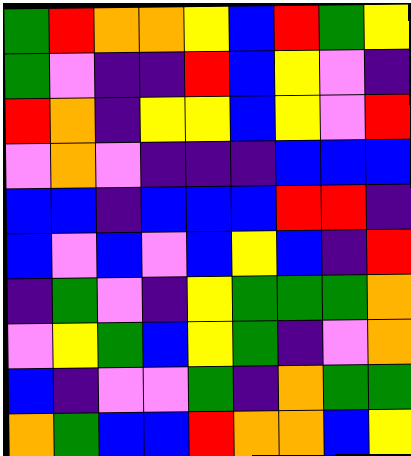[["green", "red", "orange", "orange", "yellow", "blue", "red", "green", "yellow"], ["green", "violet", "indigo", "indigo", "red", "blue", "yellow", "violet", "indigo"], ["red", "orange", "indigo", "yellow", "yellow", "blue", "yellow", "violet", "red"], ["violet", "orange", "violet", "indigo", "indigo", "indigo", "blue", "blue", "blue"], ["blue", "blue", "indigo", "blue", "blue", "blue", "red", "red", "indigo"], ["blue", "violet", "blue", "violet", "blue", "yellow", "blue", "indigo", "red"], ["indigo", "green", "violet", "indigo", "yellow", "green", "green", "green", "orange"], ["violet", "yellow", "green", "blue", "yellow", "green", "indigo", "violet", "orange"], ["blue", "indigo", "violet", "violet", "green", "indigo", "orange", "green", "green"], ["orange", "green", "blue", "blue", "red", "orange", "orange", "blue", "yellow"]]